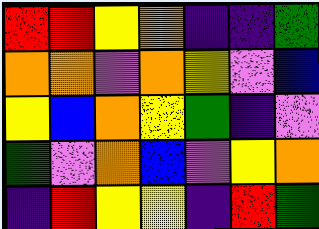[["red", "red", "yellow", "orange", "indigo", "indigo", "green"], ["orange", "orange", "violet", "orange", "yellow", "violet", "blue"], ["yellow", "blue", "orange", "yellow", "green", "indigo", "violet"], ["green", "violet", "orange", "blue", "violet", "yellow", "orange"], ["indigo", "red", "yellow", "yellow", "indigo", "red", "green"]]